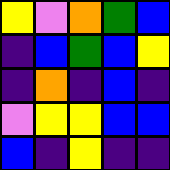[["yellow", "violet", "orange", "green", "blue"], ["indigo", "blue", "green", "blue", "yellow"], ["indigo", "orange", "indigo", "blue", "indigo"], ["violet", "yellow", "yellow", "blue", "blue"], ["blue", "indigo", "yellow", "indigo", "indigo"]]